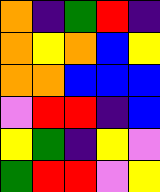[["orange", "indigo", "green", "red", "indigo"], ["orange", "yellow", "orange", "blue", "yellow"], ["orange", "orange", "blue", "blue", "blue"], ["violet", "red", "red", "indigo", "blue"], ["yellow", "green", "indigo", "yellow", "violet"], ["green", "red", "red", "violet", "yellow"]]